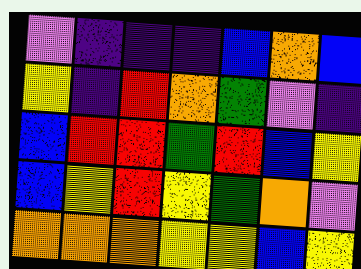[["violet", "indigo", "indigo", "indigo", "blue", "orange", "blue"], ["yellow", "indigo", "red", "orange", "green", "violet", "indigo"], ["blue", "red", "red", "green", "red", "blue", "yellow"], ["blue", "yellow", "red", "yellow", "green", "orange", "violet"], ["orange", "orange", "orange", "yellow", "yellow", "blue", "yellow"]]